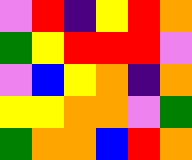[["violet", "red", "indigo", "yellow", "red", "orange"], ["green", "yellow", "red", "red", "red", "violet"], ["violet", "blue", "yellow", "orange", "indigo", "orange"], ["yellow", "yellow", "orange", "orange", "violet", "green"], ["green", "orange", "orange", "blue", "red", "orange"]]